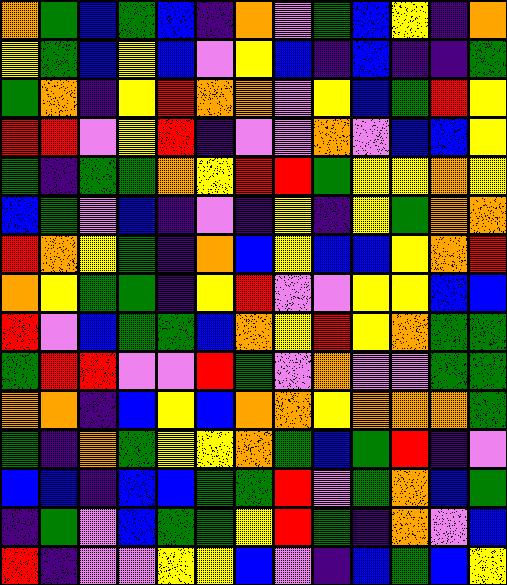[["orange", "green", "blue", "green", "blue", "indigo", "orange", "violet", "green", "blue", "yellow", "indigo", "orange"], ["yellow", "green", "blue", "yellow", "blue", "violet", "yellow", "blue", "indigo", "blue", "indigo", "indigo", "green"], ["green", "orange", "indigo", "yellow", "red", "orange", "orange", "violet", "yellow", "blue", "green", "red", "yellow"], ["red", "red", "violet", "yellow", "red", "indigo", "violet", "violet", "orange", "violet", "blue", "blue", "yellow"], ["green", "indigo", "green", "green", "orange", "yellow", "red", "red", "green", "yellow", "yellow", "orange", "yellow"], ["blue", "green", "violet", "blue", "indigo", "violet", "indigo", "yellow", "indigo", "yellow", "green", "orange", "orange"], ["red", "orange", "yellow", "green", "indigo", "orange", "blue", "yellow", "blue", "blue", "yellow", "orange", "red"], ["orange", "yellow", "green", "green", "indigo", "yellow", "red", "violet", "violet", "yellow", "yellow", "blue", "blue"], ["red", "violet", "blue", "green", "green", "blue", "orange", "yellow", "red", "yellow", "orange", "green", "green"], ["green", "red", "red", "violet", "violet", "red", "green", "violet", "orange", "violet", "violet", "green", "green"], ["orange", "orange", "indigo", "blue", "yellow", "blue", "orange", "orange", "yellow", "orange", "orange", "orange", "green"], ["green", "indigo", "orange", "green", "yellow", "yellow", "orange", "green", "blue", "green", "red", "indigo", "violet"], ["blue", "blue", "indigo", "blue", "blue", "green", "green", "red", "violet", "green", "orange", "blue", "green"], ["indigo", "green", "violet", "blue", "green", "green", "yellow", "red", "green", "indigo", "orange", "violet", "blue"], ["red", "indigo", "violet", "violet", "yellow", "yellow", "blue", "violet", "indigo", "blue", "green", "blue", "yellow"]]